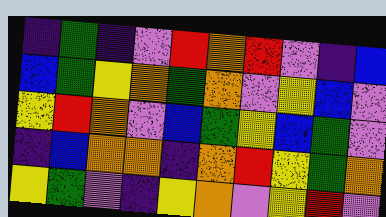[["indigo", "green", "indigo", "violet", "red", "orange", "red", "violet", "indigo", "blue"], ["blue", "green", "yellow", "orange", "green", "orange", "violet", "yellow", "blue", "violet"], ["yellow", "red", "orange", "violet", "blue", "green", "yellow", "blue", "green", "violet"], ["indigo", "blue", "orange", "orange", "indigo", "orange", "red", "yellow", "green", "orange"], ["yellow", "green", "violet", "indigo", "yellow", "orange", "violet", "yellow", "red", "violet"]]